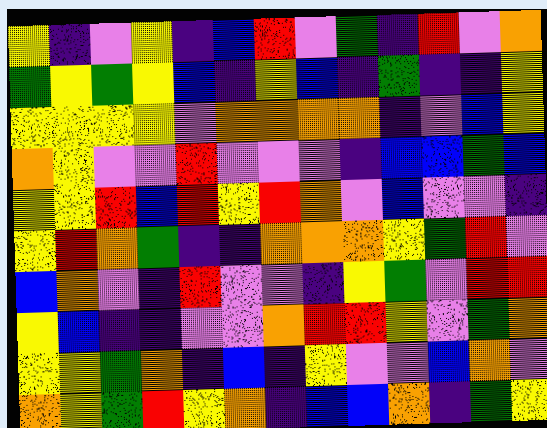[["yellow", "indigo", "violet", "yellow", "indigo", "blue", "red", "violet", "green", "indigo", "red", "violet", "orange"], ["green", "yellow", "green", "yellow", "blue", "indigo", "yellow", "blue", "indigo", "green", "indigo", "indigo", "yellow"], ["yellow", "yellow", "yellow", "yellow", "violet", "orange", "orange", "orange", "orange", "indigo", "violet", "blue", "yellow"], ["orange", "yellow", "violet", "violet", "red", "violet", "violet", "violet", "indigo", "blue", "blue", "green", "blue"], ["yellow", "yellow", "red", "blue", "red", "yellow", "red", "orange", "violet", "blue", "violet", "violet", "indigo"], ["yellow", "red", "orange", "green", "indigo", "indigo", "orange", "orange", "orange", "yellow", "green", "red", "violet"], ["blue", "orange", "violet", "indigo", "red", "violet", "violet", "indigo", "yellow", "green", "violet", "red", "red"], ["yellow", "blue", "indigo", "indigo", "violet", "violet", "orange", "red", "red", "yellow", "violet", "green", "orange"], ["yellow", "yellow", "green", "orange", "indigo", "blue", "indigo", "yellow", "violet", "violet", "blue", "orange", "violet"], ["orange", "yellow", "green", "red", "yellow", "orange", "indigo", "blue", "blue", "orange", "indigo", "green", "yellow"]]